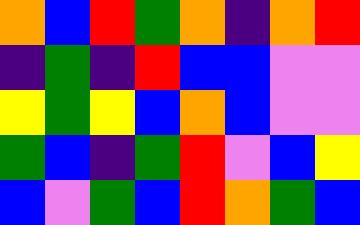[["orange", "blue", "red", "green", "orange", "indigo", "orange", "red"], ["indigo", "green", "indigo", "red", "blue", "blue", "violet", "violet"], ["yellow", "green", "yellow", "blue", "orange", "blue", "violet", "violet"], ["green", "blue", "indigo", "green", "red", "violet", "blue", "yellow"], ["blue", "violet", "green", "blue", "red", "orange", "green", "blue"]]